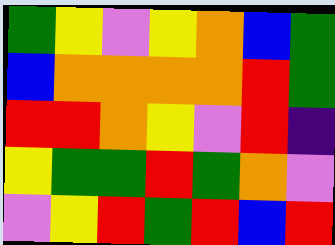[["green", "yellow", "violet", "yellow", "orange", "blue", "green"], ["blue", "orange", "orange", "orange", "orange", "red", "green"], ["red", "red", "orange", "yellow", "violet", "red", "indigo"], ["yellow", "green", "green", "red", "green", "orange", "violet"], ["violet", "yellow", "red", "green", "red", "blue", "red"]]